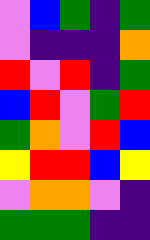[["violet", "blue", "green", "indigo", "green"], ["violet", "indigo", "indigo", "indigo", "orange"], ["red", "violet", "red", "indigo", "green"], ["blue", "red", "violet", "green", "red"], ["green", "orange", "violet", "red", "blue"], ["yellow", "red", "red", "blue", "yellow"], ["violet", "orange", "orange", "violet", "indigo"], ["green", "green", "green", "indigo", "indigo"]]